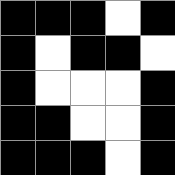[["black", "black", "black", "white", "black"], ["black", "white", "black", "black", "white"], ["black", "white", "white", "white", "black"], ["black", "black", "white", "white", "black"], ["black", "black", "black", "white", "black"]]